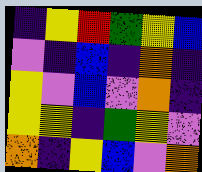[["indigo", "yellow", "red", "green", "yellow", "blue"], ["violet", "indigo", "blue", "indigo", "orange", "indigo"], ["yellow", "violet", "blue", "violet", "orange", "indigo"], ["yellow", "yellow", "indigo", "green", "yellow", "violet"], ["orange", "indigo", "yellow", "blue", "violet", "orange"]]